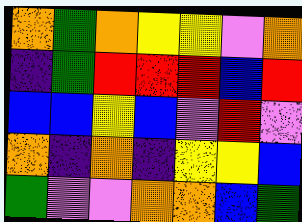[["orange", "green", "orange", "yellow", "yellow", "violet", "orange"], ["indigo", "green", "red", "red", "red", "blue", "red"], ["blue", "blue", "yellow", "blue", "violet", "red", "violet"], ["orange", "indigo", "orange", "indigo", "yellow", "yellow", "blue"], ["green", "violet", "violet", "orange", "orange", "blue", "green"]]